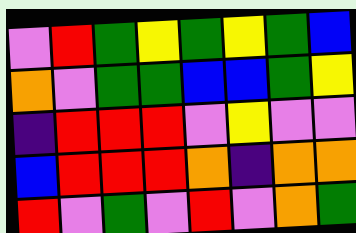[["violet", "red", "green", "yellow", "green", "yellow", "green", "blue"], ["orange", "violet", "green", "green", "blue", "blue", "green", "yellow"], ["indigo", "red", "red", "red", "violet", "yellow", "violet", "violet"], ["blue", "red", "red", "red", "orange", "indigo", "orange", "orange"], ["red", "violet", "green", "violet", "red", "violet", "orange", "green"]]